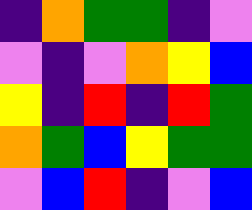[["indigo", "orange", "green", "green", "indigo", "violet"], ["violet", "indigo", "violet", "orange", "yellow", "blue"], ["yellow", "indigo", "red", "indigo", "red", "green"], ["orange", "green", "blue", "yellow", "green", "green"], ["violet", "blue", "red", "indigo", "violet", "blue"]]